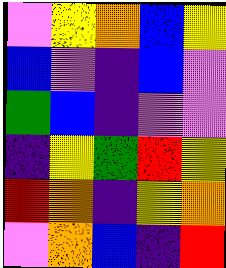[["violet", "yellow", "orange", "blue", "yellow"], ["blue", "violet", "indigo", "blue", "violet"], ["green", "blue", "indigo", "violet", "violet"], ["indigo", "yellow", "green", "red", "yellow"], ["red", "orange", "indigo", "yellow", "orange"], ["violet", "orange", "blue", "indigo", "red"]]